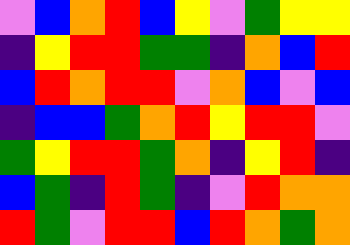[["violet", "blue", "orange", "red", "blue", "yellow", "violet", "green", "yellow", "yellow"], ["indigo", "yellow", "red", "red", "green", "green", "indigo", "orange", "blue", "red"], ["blue", "red", "orange", "red", "red", "violet", "orange", "blue", "violet", "blue"], ["indigo", "blue", "blue", "green", "orange", "red", "yellow", "red", "red", "violet"], ["green", "yellow", "red", "red", "green", "orange", "indigo", "yellow", "red", "indigo"], ["blue", "green", "indigo", "red", "green", "indigo", "violet", "red", "orange", "orange"], ["red", "green", "violet", "red", "red", "blue", "red", "orange", "green", "orange"]]